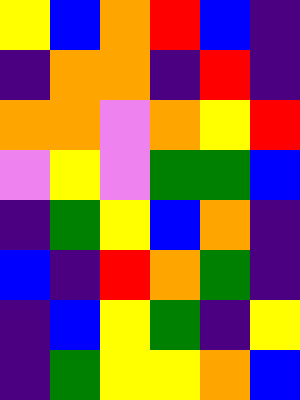[["yellow", "blue", "orange", "red", "blue", "indigo"], ["indigo", "orange", "orange", "indigo", "red", "indigo"], ["orange", "orange", "violet", "orange", "yellow", "red"], ["violet", "yellow", "violet", "green", "green", "blue"], ["indigo", "green", "yellow", "blue", "orange", "indigo"], ["blue", "indigo", "red", "orange", "green", "indigo"], ["indigo", "blue", "yellow", "green", "indigo", "yellow"], ["indigo", "green", "yellow", "yellow", "orange", "blue"]]